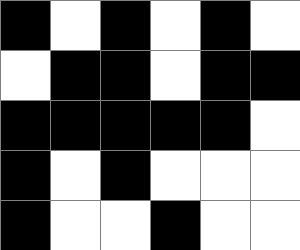[["black", "white", "black", "white", "black", "white"], ["white", "black", "black", "white", "black", "black"], ["black", "black", "black", "black", "black", "white"], ["black", "white", "black", "white", "white", "white"], ["black", "white", "white", "black", "white", "white"]]